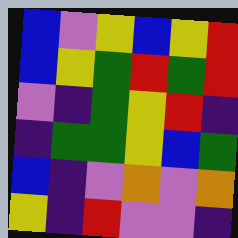[["blue", "violet", "yellow", "blue", "yellow", "red"], ["blue", "yellow", "green", "red", "green", "red"], ["violet", "indigo", "green", "yellow", "red", "indigo"], ["indigo", "green", "green", "yellow", "blue", "green"], ["blue", "indigo", "violet", "orange", "violet", "orange"], ["yellow", "indigo", "red", "violet", "violet", "indigo"]]